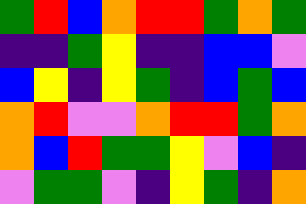[["green", "red", "blue", "orange", "red", "red", "green", "orange", "green"], ["indigo", "indigo", "green", "yellow", "indigo", "indigo", "blue", "blue", "violet"], ["blue", "yellow", "indigo", "yellow", "green", "indigo", "blue", "green", "blue"], ["orange", "red", "violet", "violet", "orange", "red", "red", "green", "orange"], ["orange", "blue", "red", "green", "green", "yellow", "violet", "blue", "indigo"], ["violet", "green", "green", "violet", "indigo", "yellow", "green", "indigo", "orange"]]